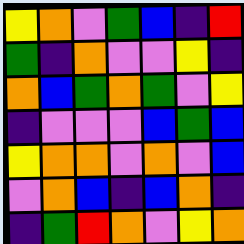[["yellow", "orange", "violet", "green", "blue", "indigo", "red"], ["green", "indigo", "orange", "violet", "violet", "yellow", "indigo"], ["orange", "blue", "green", "orange", "green", "violet", "yellow"], ["indigo", "violet", "violet", "violet", "blue", "green", "blue"], ["yellow", "orange", "orange", "violet", "orange", "violet", "blue"], ["violet", "orange", "blue", "indigo", "blue", "orange", "indigo"], ["indigo", "green", "red", "orange", "violet", "yellow", "orange"]]